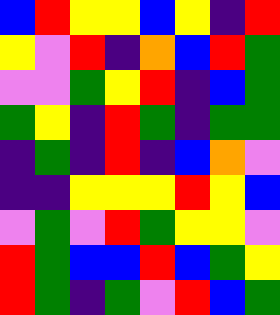[["blue", "red", "yellow", "yellow", "blue", "yellow", "indigo", "red"], ["yellow", "violet", "red", "indigo", "orange", "blue", "red", "green"], ["violet", "violet", "green", "yellow", "red", "indigo", "blue", "green"], ["green", "yellow", "indigo", "red", "green", "indigo", "green", "green"], ["indigo", "green", "indigo", "red", "indigo", "blue", "orange", "violet"], ["indigo", "indigo", "yellow", "yellow", "yellow", "red", "yellow", "blue"], ["violet", "green", "violet", "red", "green", "yellow", "yellow", "violet"], ["red", "green", "blue", "blue", "red", "blue", "green", "yellow"], ["red", "green", "indigo", "green", "violet", "red", "blue", "green"]]